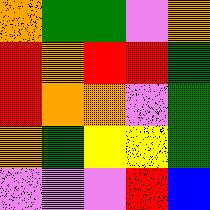[["orange", "green", "green", "violet", "orange"], ["red", "orange", "red", "red", "green"], ["red", "orange", "orange", "violet", "green"], ["orange", "green", "yellow", "yellow", "green"], ["violet", "violet", "violet", "red", "blue"]]